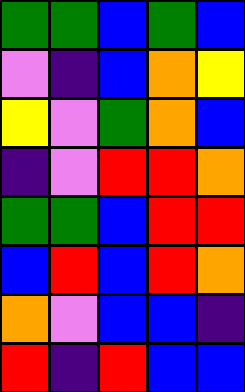[["green", "green", "blue", "green", "blue"], ["violet", "indigo", "blue", "orange", "yellow"], ["yellow", "violet", "green", "orange", "blue"], ["indigo", "violet", "red", "red", "orange"], ["green", "green", "blue", "red", "red"], ["blue", "red", "blue", "red", "orange"], ["orange", "violet", "blue", "blue", "indigo"], ["red", "indigo", "red", "blue", "blue"]]